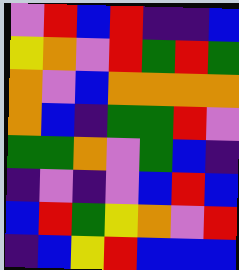[["violet", "red", "blue", "red", "indigo", "indigo", "blue"], ["yellow", "orange", "violet", "red", "green", "red", "green"], ["orange", "violet", "blue", "orange", "orange", "orange", "orange"], ["orange", "blue", "indigo", "green", "green", "red", "violet"], ["green", "green", "orange", "violet", "green", "blue", "indigo"], ["indigo", "violet", "indigo", "violet", "blue", "red", "blue"], ["blue", "red", "green", "yellow", "orange", "violet", "red"], ["indigo", "blue", "yellow", "red", "blue", "blue", "blue"]]